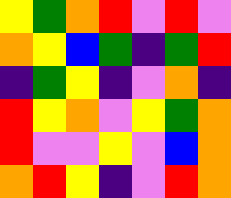[["yellow", "green", "orange", "red", "violet", "red", "violet"], ["orange", "yellow", "blue", "green", "indigo", "green", "red"], ["indigo", "green", "yellow", "indigo", "violet", "orange", "indigo"], ["red", "yellow", "orange", "violet", "yellow", "green", "orange"], ["red", "violet", "violet", "yellow", "violet", "blue", "orange"], ["orange", "red", "yellow", "indigo", "violet", "red", "orange"]]